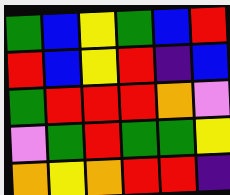[["green", "blue", "yellow", "green", "blue", "red"], ["red", "blue", "yellow", "red", "indigo", "blue"], ["green", "red", "red", "red", "orange", "violet"], ["violet", "green", "red", "green", "green", "yellow"], ["orange", "yellow", "orange", "red", "red", "indigo"]]